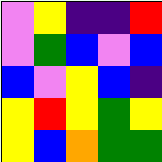[["violet", "yellow", "indigo", "indigo", "red"], ["violet", "green", "blue", "violet", "blue"], ["blue", "violet", "yellow", "blue", "indigo"], ["yellow", "red", "yellow", "green", "yellow"], ["yellow", "blue", "orange", "green", "green"]]